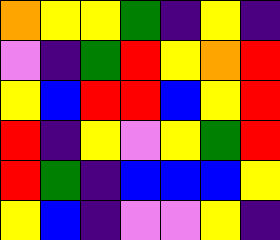[["orange", "yellow", "yellow", "green", "indigo", "yellow", "indigo"], ["violet", "indigo", "green", "red", "yellow", "orange", "red"], ["yellow", "blue", "red", "red", "blue", "yellow", "red"], ["red", "indigo", "yellow", "violet", "yellow", "green", "red"], ["red", "green", "indigo", "blue", "blue", "blue", "yellow"], ["yellow", "blue", "indigo", "violet", "violet", "yellow", "indigo"]]